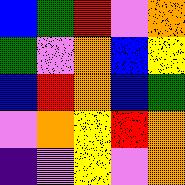[["blue", "green", "red", "violet", "orange"], ["green", "violet", "orange", "blue", "yellow"], ["blue", "red", "orange", "blue", "green"], ["violet", "orange", "yellow", "red", "orange"], ["indigo", "violet", "yellow", "violet", "orange"]]